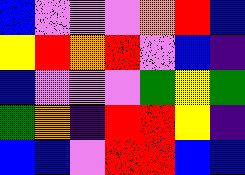[["blue", "violet", "violet", "violet", "orange", "red", "blue"], ["yellow", "red", "orange", "red", "violet", "blue", "indigo"], ["blue", "violet", "violet", "violet", "green", "yellow", "green"], ["green", "orange", "indigo", "red", "red", "yellow", "indigo"], ["blue", "blue", "violet", "red", "red", "blue", "blue"]]